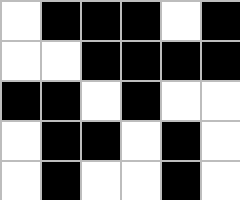[["white", "black", "black", "black", "white", "black"], ["white", "white", "black", "black", "black", "black"], ["black", "black", "white", "black", "white", "white"], ["white", "black", "black", "white", "black", "white"], ["white", "black", "white", "white", "black", "white"]]